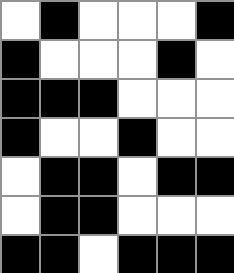[["white", "black", "white", "white", "white", "black"], ["black", "white", "white", "white", "black", "white"], ["black", "black", "black", "white", "white", "white"], ["black", "white", "white", "black", "white", "white"], ["white", "black", "black", "white", "black", "black"], ["white", "black", "black", "white", "white", "white"], ["black", "black", "white", "black", "black", "black"]]